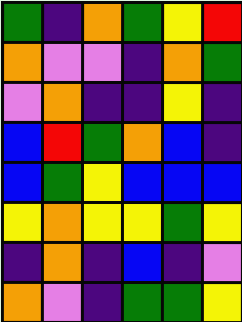[["green", "indigo", "orange", "green", "yellow", "red"], ["orange", "violet", "violet", "indigo", "orange", "green"], ["violet", "orange", "indigo", "indigo", "yellow", "indigo"], ["blue", "red", "green", "orange", "blue", "indigo"], ["blue", "green", "yellow", "blue", "blue", "blue"], ["yellow", "orange", "yellow", "yellow", "green", "yellow"], ["indigo", "orange", "indigo", "blue", "indigo", "violet"], ["orange", "violet", "indigo", "green", "green", "yellow"]]